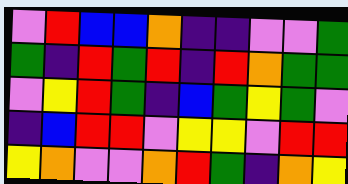[["violet", "red", "blue", "blue", "orange", "indigo", "indigo", "violet", "violet", "green"], ["green", "indigo", "red", "green", "red", "indigo", "red", "orange", "green", "green"], ["violet", "yellow", "red", "green", "indigo", "blue", "green", "yellow", "green", "violet"], ["indigo", "blue", "red", "red", "violet", "yellow", "yellow", "violet", "red", "red"], ["yellow", "orange", "violet", "violet", "orange", "red", "green", "indigo", "orange", "yellow"]]